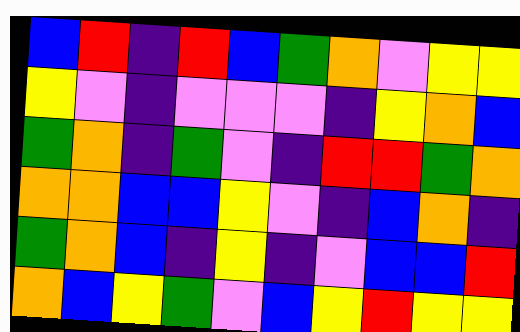[["blue", "red", "indigo", "red", "blue", "green", "orange", "violet", "yellow", "yellow"], ["yellow", "violet", "indigo", "violet", "violet", "violet", "indigo", "yellow", "orange", "blue"], ["green", "orange", "indigo", "green", "violet", "indigo", "red", "red", "green", "orange"], ["orange", "orange", "blue", "blue", "yellow", "violet", "indigo", "blue", "orange", "indigo"], ["green", "orange", "blue", "indigo", "yellow", "indigo", "violet", "blue", "blue", "red"], ["orange", "blue", "yellow", "green", "violet", "blue", "yellow", "red", "yellow", "yellow"]]